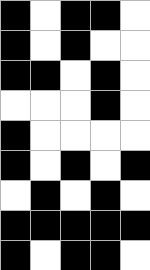[["black", "white", "black", "black", "white"], ["black", "white", "black", "white", "white"], ["black", "black", "white", "black", "white"], ["white", "white", "white", "black", "white"], ["black", "white", "white", "white", "white"], ["black", "white", "black", "white", "black"], ["white", "black", "white", "black", "white"], ["black", "black", "black", "black", "black"], ["black", "white", "black", "black", "white"]]